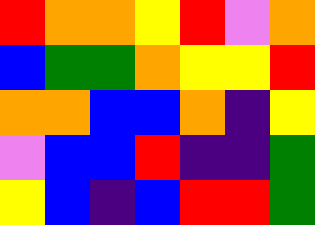[["red", "orange", "orange", "yellow", "red", "violet", "orange"], ["blue", "green", "green", "orange", "yellow", "yellow", "red"], ["orange", "orange", "blue", "blue", "orange", "indigo", "yellow"], ["violet", "blue", "blue", "red", "indigo", "indigo", "green"], ["yellow", "blue", "indigo", "blue", "red", "red", "green"]]